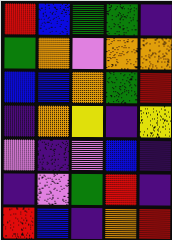[["red", "blue", "green", "green", "indigo"], ["green", "orange", "violet", "orange", "orange"], ["blue", "blue", "orange", "green", "red"], ["indigo", "orange", "yellow", "indigo", "yellow"], ["violet", "indigo", "violet", "blue", "indigo"], ["indigo", "violet", "green", "red", "indigo"], ["red", "blue", "indigo", "orange", "red"]]